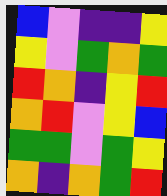[["blue", "violet", "indigo", "indigo", "yellow"], ["yellow", "violet", "green", "orange", "green"], ["red", "orange", "indigo", "yellow", "red"], ["orange", "red", "violet", "yellow", "blue"], ["green", "green", "violet", "green", "yellow"], ["orange", "indigo", "orange", "green", "red"]]